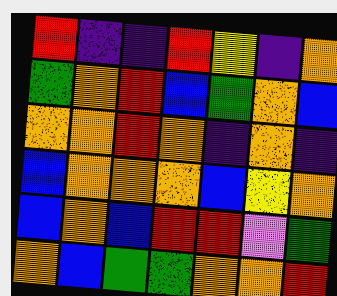[["red", "indigo", "indigo", "red", "yellow", "indigo", "orange"], ["green", "orange", "red", "blue", "green", "orange", "blue"], ["orange", "orange", "red", "orange", "indigo", "orange", "indigo"], ["blue", "orange", "orange", "orange", "blue", "yellow", "orange"], ["blue", "orange", "blue", "red", "red", "violet", "green"], ["orange", "blue", "green", "green", "orange", "orange", "red"]]